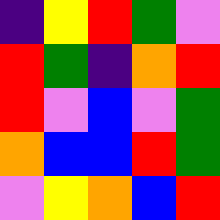[["indigo", "yellow", "red", "green", "violet"], ["red", "green", "indigo", "orange", "red"], ["red", "violet", "blue", "violet", "green"], ["orange", "blue", "blue", "red", "green"], ["violet", "yellow", "orange", "blue", "red"]]